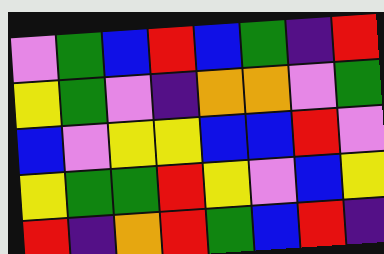[["violet", "green", "blue", "red", "blue", "green", "indigo", "red"], ["yellow", "green", "violet", "indigo", "orange", "orange", "violet", "green"], ["blue", "violet", "yellow", "yellow", "blue", "blue", "red", "violet"], ["yellow", "green", "green", "red", "yellow", "violet", "blue", "yellow"], ["red", "indigo", "orange", "red", "green", "blue", "red", "indigo"]]